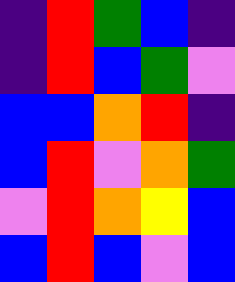[["indigo", "red", "green", "blue", "indigo"], ["indigo", "red", "blue", "green", "violet"], ["blue", "blue", "orange", "red", "indigo"], ["blue", "red", "violet", "orange", "green"], ["violet", "red", "orange", "yellow", "blue"], ["blue", "red", "blue", "violet", "blue"]]